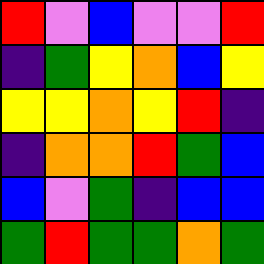[["red", "violet", "blue", "violet", "violet", "red"], ["indigo", "green", "yellow", "orange", "blue", "yellow"], ["yellow", "yellow", "orange", "yellow", "red", "indigo"], ["indigo", "orange", "orange", "red", "green", "blue"], ["blue", "violet", "green", "indigo", "blue", "blue"], ["green", "red", "green", "green", "orange", "green"]]